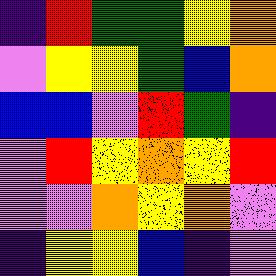[["indigo", "red", "green", "green", "yellow", "orange"], ["violet", "yellow", "yellow", "green", "blue", "orange"], ["blue", "blue", "violet", "red", "green", "indigo"], ["violet", "red", "yellow", "orange", "yellow", "red"], ["violet", "violet", "orange", "yellow", "orange", "violet"], ["indigo", "yellow", "yellow", "blue", "indigo", "violet"]]